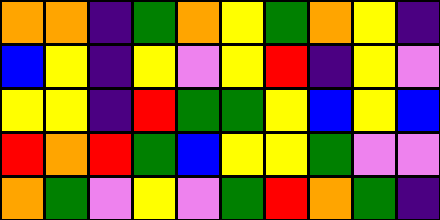[["orange", "orange", "indigo", "green", "orange", "yellow", "green", "orange", "yellow", "indigo"], ["blue", "yellow", "indigo", "yellow", "violet", "yellow", "red", "indigo", "yellow", "violet"], ["yellow", "yellow", "indigo", "red", "green", "green", "yellow", "blue", "yellow", "blue"], ["red", "orange", "red", "green", "blue", "yellow", "yellow", "green", "violet", "violet"], ["orange", "green", "violet", "yellow", "violet", "green", "red", "orange", "green", "indigo"]]